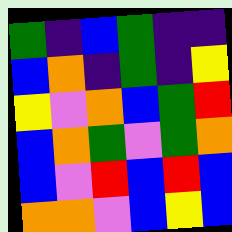[["green", "indigo", "blue", "green", "indigo", "indigo"], ["blue", "orange", "indigo", "green", "indigo", "yellow"], ["yellow", "violet", "orange", "blue", "green", "red"], ["blue", "orange", "green", "violet", "green", "orange"], ["blue", "violet", "red", "blue", "red", "blue"], ["orange", "orange", "violet", "blue", "yellow", "blue"]]